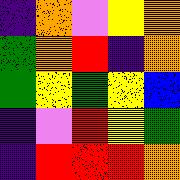[["indigo", "orange", "violet", "yellow", "orange"], ["green", "orange", "red", "indigo", "orange"], ["green", "yellow", "green", "yellow", "blue"], ["indigo", "violet", "red", "yellow", "green"], ["indigo", "red", "red", "red", "orange"]]